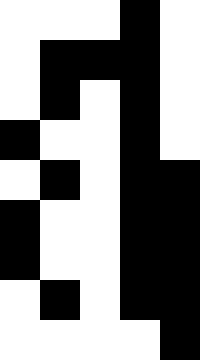[["white", "white", "white", "black", "white"], ["white", "black", "black", "black", "white"], ["white", "black", "white", "black", "white"], ["black", "white", "white", "black", "white"], ["white", "black", "white", "black", "black"], ["black", "white", "white", "black", "black"], ["black", "white", "white", "black", "black"], ["white", "black", "white", "black", "black"], ["white", "white", "white", "white", "black"]]